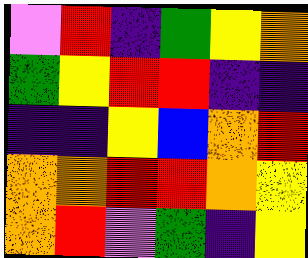[["violet", "red", "indigo", "green", "yellow", "orange"], ["green", "yellow", "red", "red", "indigo", "indigo"], ["indigo", "indigo", "yellow", "blue", "orange", "red"], ["orange", "orange", "red", "red", "orange", "yellow"], ["orange", "red", "violet", "green", "indigo", "yellow"]]